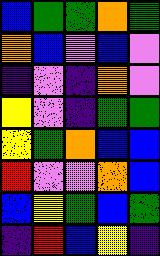[["blue", "green", "green", "orange", "green"], ["orange", "blue", "violet", "blue", "violet"], ["indigo", "violet", "indigo", "orange", "violet"], ["yellow", "violet", "indigo", "green", "green"], ["yellow", "green", "orange", "blue", "blue"], ["red", "violet", "violet", "orange", "blue"], ["blue", "yellow", "green", "blue", "green"], ["indigo", "red", "blue", "yellow", "indigo"]]